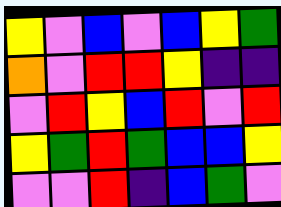[["yellow", "violet", "blue", "violet", "blue", "yellow", "green"], ["orange", "violet", "red", "red", "yellow", "indigo", "indigo"], ["violet", "red", "yellow", "blue", "red", "violet", "red"], ["yellow", "green", "red", "green", "blue", "blue", "yellow"], ["violet", "violet", "red", "indigo", "blue", "green", "violet"]]